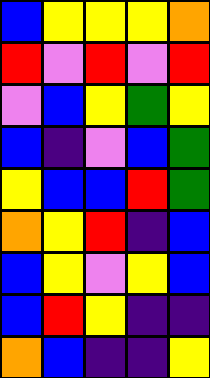[["blue", "yellow", "yellow", "yellow", "orange"], ["red", "violet", "red", "violet", "red"], ["violet", "blue", "yellow", "green", "yellow"], ["blue", "indigo", "violet", "blue", "green"], ["yellow", "blue", "blue", "red", "green"], ["orange", "yellow", "red", "indigo", "blue"], ["blue", "yellow", "violet", "yellow", "blue"], ["blue", "red", "yellow", "indigo", "indigo"], ["orange", "blue", "indigo", "indigo", "yellow"]]